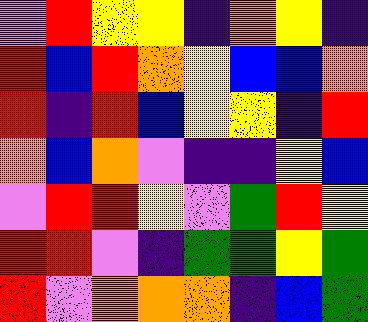[["violet", "red", "yellow", "yellow", "indigo", "orange", "yellow", "indigo"], ["red", "blue", "red", "orange", "yellow", "blue", "blue", "orange"], ["red", "indigo", "red", "blue", "yellow", "yellow", "indigo", "red"], ["orange", "blue", "orange", "violet", "indigo", "indigo", "yellow", "blue"], ["violet", "red", "red", "yellow", "violet", "green", "red", "yellow"], ["red", "red", "violet", "indigo", "green", "green", "yellow", "green"], ["red", "violet", "orange", "orange", "orange", "indigo", "blue", "green"]]